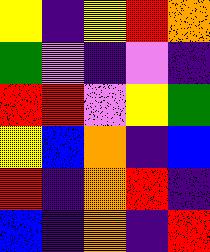[["yellow", "indigo", "yellow", "red", "orange"], ["green", "violet", "indigo", "violet", "indigo"], ["red", "red", "violet", "yellow", "green"], ["yellow", "blue", "orange", "indigo", "blue"], ["red", "indigo", "orange", "red", "indigo"], ["blue", "indigo", "orange", "indigo", "red"]]